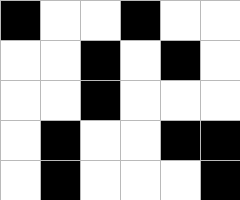[["black", "white", "white", "black", "white", "white"], ["white", "white", "black", "white", "black", "white"], ["white", "white", "black", "white", "white", "white"], ["white", "black", "white", "white", "black", "black"], ["white", "black", "white", "white", "white", "black"]]